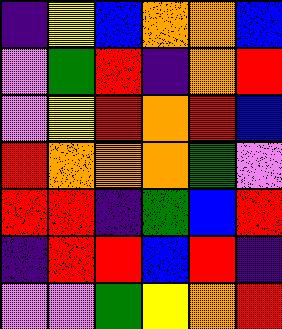[["indigo", "yellow", "blue", "orange", "orange", "blue"], ["violet", "green", "red", "indigo", "orange", "red"], ["violet", "yellow", "red", "orange", "red", "blue"], ["red", "orange", "orange", "orange", "green", "violet"], ["red", "red", "indigo", "green", "blue", "red"], ["indigo", "red", "red", "blue", "red", "indigo"], ["violet", "violet", "green", "yellow", "orange", "red"]]